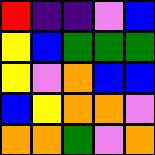[["red", "indigo", "indigo", "violet", "blue"], ["yellow", "blue", "green", "green", "green"], ["yellow", "violet", "orange", "blue", "blue"], ["blue", "yellow", "orange", "orange", "violet"], ["orange", "orange", "green", "violet", "orange"]]